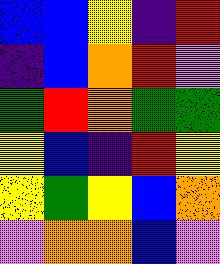[["blue", "blue", "yellow", "indigo", "red"], ["indigo", "blue", "orange", "red", "violet"], ["green", "red", "orange", "green", "green"], ["yellow", "blue", "indigo", "red", "yellow"], ["yellow", "green", "yellow", "blue", "orange"], ["violet", "orange", "orange", "blue", "violet"]]